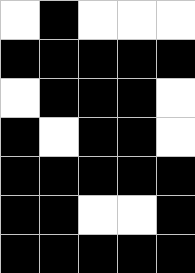[["white", "black", "white", "white", "white"], ["black", "black", "black", "black", "black"], ["white", "black", "black", "black", "white"], ["black", "white", "black", "black", "white"], ["black", "black", "black", "black", "black"], ["black", "black", "white", "white", "black"], ["black", "black", "black", "black", "black"]]